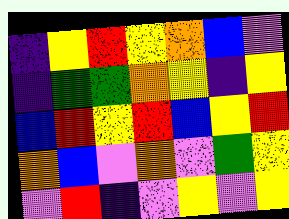[["indigo", "yellow", "red", "yellow", "orange", "blue", "violet"], ["indigo", "green", "green", "orange", "yellow", "indigo", "yellow"], ["blue", "red", "yellow", "red", "blue", "yellow", "red"], ["orange", "blue", "violet", "orange", "violet", "green", "yellow"], ["violet", "red", "indigo", "violet", "yellow", "violet", "yellow"]]